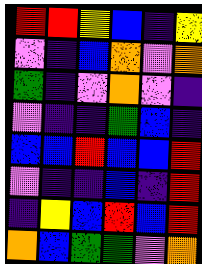[["red", "red", "yellow", "blue", "indigo", "yellow"], ["violet", "indigo", "blue", "orange", "violet", "orange"], ["green", "indigo", "violet", "orange", "violet", "indigo"], ["violet", "indigo", "indigo", "green", "blue", "indigo"], ["blue", "blue", "red", "blue", "blue", "red"], ["violet", "indigo", "indigo", "blue", "indigo", "red"], ["indigo", "yellow", "blue", "red", "blue", "red"], ["orange", "blue", "green", "green", "violet", "orange"]]